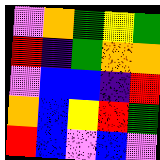[["violet", "orange", "green", "yellow", "green"], ["red", "indigo", "green", "orange", "orange"], ["violet", "blue", "blue", "indigo", "red"], ["orange", "blue", "yellow", "red", "green"], ["red", "blue", "violet", "blue", "violet"]]